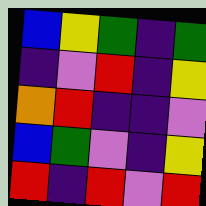[["blue", "yellow", "green", "indigo", "green"], ["indigo", "violet", "red", "indigo", "yellow"], ["orange", "red", "indigo", "indigo", "violet"], ["blue", "green", "violet", "indigo", "yellow"], ["red", "indigo", "red", "violet", "red"]]